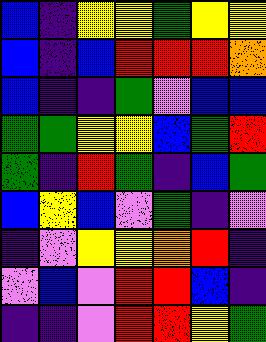[["blue", "indigo", "yellow", "yellow", "green", "yellow", "yellow"], ["blue", "indigo", "blue", "red", "red", "red", "orange"], ["blue", "indigo", "indigo", "green", "violet", "blue", "blue"], ["green", "green", "yellow", "yellow", "blue", "green", "red"], ["green", "indigo", "red", "green", "indigo", "blue", "green"], ["blue", "yellow", "blue", "violet", "green", "indigo", "violet"], ["indigo", "violet", "yellow", "yellow", "orange", "red", "indigo"], ["violet", "blue", "violet", "red", "red", "blue", "indigo"], ["indigo", "indigo", "violet", "red", "red", "yellow", "green"]]